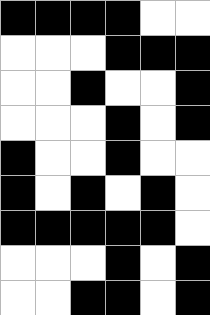[["black", "black", "black", "black", "white", "white"], ["white", "white", "white", "black", "black", "black"], ["white", "white", "black", "white", "white", "black"], ["white", "white", "white", "black", "white", "black"], ["black", "white", "white", "black", "white", "white"], ["black", "white", "black", "white", "black", "white"], ["black", "black", "black", "black", "black", "white"], ["white", "white", "white", "black", "white", "black"], ["white", "white", "black", "black", "white", "black"]]